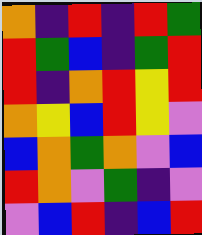[["orange", "indigo", "red", "indigo", "red", "green"], ["red", "green", "blue", "indigo", "green", "red"], ["red", "indigo", "orange", "red", "yellow", "red"], ["orange", "yellow", "blue", "red", "yellow", "violet"], ["blue", "orange", "green", "orange", "violet", "blue"], ["red", "orange", "violet", "green", "indigo", "violet"], ["violet", "blue", "red", "indigo", "blue", "red"]]